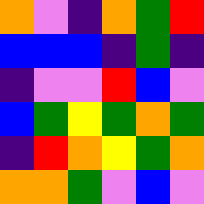[["orange", "violet", "indigo", "orange", "green", "red"], ["blue", "blue", "blue", "indigo", "green", "indigo"], ["indigo", "violet", "violet", "red", "blue", "violet"], ["blue", "green", "yellow", "green", "orange", "green"], ["indigo", "red", "orange", "yellow", "green", "orange"], ["orange", "orange", "green", "violet", "blue", "violet"]]